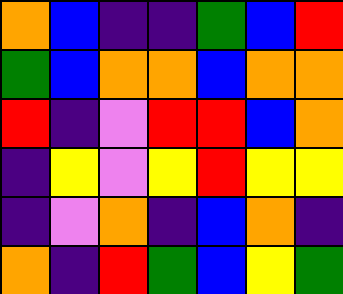[["orange", "blue", "indigo", "indigo", "green", "blue", "red"], ["green", "blue", "orange", "orange", "blue", "orange", "orange"], ["red", "indigo", "violet", "red", "red", "blue", "orange"], ["indigo", "yellow", "violet", "yellow", "red", "yellow", "yellow"], ["indigo", "violet", "orange", "indigo", "blue", "orange", "indigo"], ["orange", "indigo", "red", "green", "blue", "yellow", "green"]]